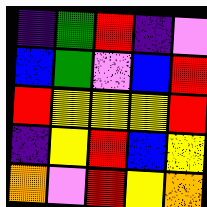[["indigo", "green", "red", "indigo", "violet"], ["blue", "green", "violet", "blue", "red"], ["red", "yellow", "yellow", "yellow", "red"], ["indigo", "yellow", "red", "blue", "yellow"], ["orange", "violet", "red", "yellow", "orange"]]